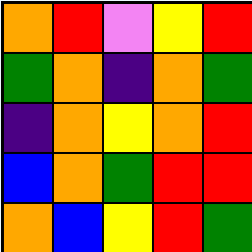[["orange", "red", "violet", "yellow", "red"], ["green", "orange", "indigo", "orange", "green"], ["indigo", "orange", "yellow", "orange", "red"], ["blue", "orange", "green", "red", "red"], ["orange", "blue", "yellow", "red", "green"]]